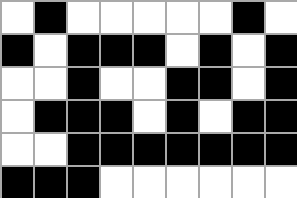[["white", "black", "white", "white", "white", "white", "white", "black", "white"], ["black", "white", "black", "black", "black", "white", "black", "white", "black"], ["white", "white", "black", "white", "white", "black", "black", "white", "black"], ["white", "black", "black", "black", "white", "black", "white", "black", "black"], ["white", "white", "black", "black", "black", "black", "black", "black", "black"], ["black", "black", "black", "white", "white", "white", "white", "white", "white"]]